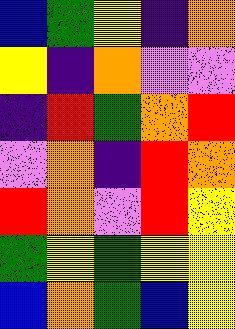[["blue", "green", "yellow", "indigo", "orange"], ["yellow", "indigo", "orange", "violet", "violet"], ["indigo", "red", "green", "orange", "red"], ["violet", "orange", "indigo", "red", "orange"], ["red", "orange", "violet", "red", "yellow"], ["green", "yellow", "green", "yellow", "yellow"], ["blue", "orange", "green", "blue", "yellow"]]